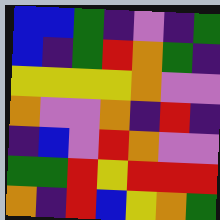[["blue", "blue", "green", "indigo", "violet", "indigo", "green"], ["blue", "indigo", "green", "red", "orange", "green", "indigo"], ["yellow", "yellow", "yellow", "yellow", "orange", "violet", "violet"], ["orange", "violet", "violet", "orange", "indigo", "red", "indigo"], ["indigo", "blue", "violet", "red", "orange", "violet", "violet"], ["green", "green", "red", "yellow", "red", "red", "red"], ["orange", "indigo", "red", "blue", "yellow", "orange", "green"]]